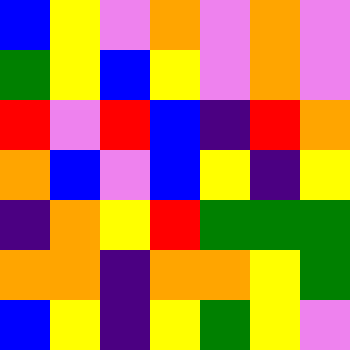[["blue", "yellow", "violet", "orange", "violet", "orange", "violet"], ["green", "yellow", "blue", "yellow", "violet", "orange", "violet"], ["red", "violet", "red", "blue", "indigo", "red", "orange"], ["orange", "blue", "violet", "blue", "yellow", "indigo", "yellow"], ["indigo", "orange", "yellow", "red", "green", "green", "green"], ["orange", "orange", "indigo", "orange", "orange", "yellow", "green"], ["blue", "yellow", "indigo", "yellow", "green", "yellow", "violet"]]